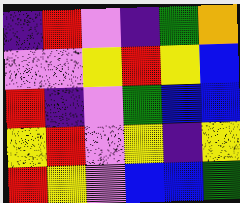[["indigo", "red", "violet", "indigo", "green", "orange"], ["violet", "violet", "yellow", "red", "yellow", "blue"], ["red", "indigo", "violet", "green", "blue", "blue"], ["yellow", "red", "violet", "yellow", "indigo", "yellow"], ["red", "yellow", "violet", "blue", "blue", "green"]]